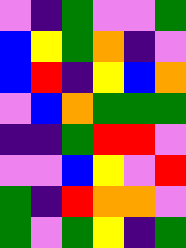[["violet", "indigo", "green", "violet", "violet", "green"], ["blue", "yellow", "green", "orange", "indigo", "violet"], ["blue", "red", "indigo", "yellow", "blue", "orange"], ["violet", "blue", "orange", "green", "green", "green"], ["indigo", "indigo", "green", "red", "red", "violet"], ["violet", "violet", "blue", "yellow", "violet", "red"], ["green", "indigo", "red", "orange", "orange", "violet"], ["green", "violet", "green", "yellow", "indigo", "green"]]